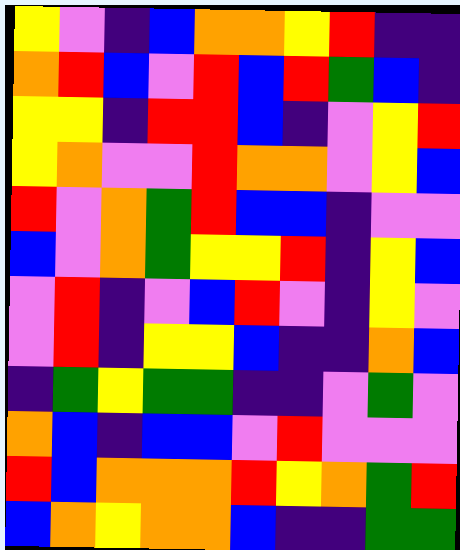[["yellow", "violet", "indigo", "blue", "orange", "orange", "yellow", "red", "indigo", "indigo"], ["orange", "red", "blue", "violet", "red", "blue", "red", "green", "blue", "indigo"], ["yellow", "yellow", "indigo", "red", "red", "blue", "indigo", "violet", "yellow", "red"], ["yellow", "orange", "violet", "violet", "red", "orange", "orange", "violet", "yellow", "blue"], ["red", "violet", "orange", "green", "red", "blue", "blue", "indigo", "violet", "violet"], ["blue", "violet", "orange", "green", "yellow", "yellow", "red", "indigo", "yellow", "blue"], ["violet", "red", "indigo", "violet", "blue", "red", "violet", "indigo", "yellow", "violet"], ["violet", "red", "indigo", "yellow", "yellow", "blue", "indigo", "indigo", "orange", "blue"], ["indigo", "green", "yellow", "green", "green", "indigo", "indigo", "violet", "green", "violet"], ["orange", "blue", "indigo", "blue", "blue", "violet", "red", "violet", "violet", "violet"], ["red", "blue", "orange", "orange", "orange", "red", "yellow", "orange", "green", "red"], ["blue", "orange", "yellow", "orange", "orange", "blue", "indigo", "indigo", "green", "green"]]